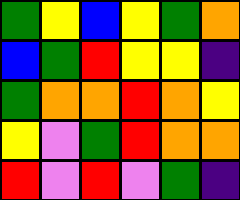[["green", "yellow", "blue", "yellow", "green", "orange"], ["blue", "green", "red", "yellow", "yellow", "indigo"], ["green", "orange", "orange", "red", "orange", "yellow"], ["yellow", "violet", "green", "red", "orange", "orange"], ["red", "violet", "red", "violet", "green", "indigo"]]